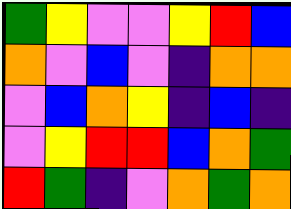[["green", "yellow", "violet", "violet", "yellow", "red", "blue"], ["orange", "violet", "blue", "violet", "indigo", "orange", "orange"], ["violet", "blue", "orange", "yellow", "indigo", "blue", "indigo"], ["violet", "yellow", "red", "red", "blue", "orange", "green"], ["red", "green", "indigo", "violet", "orange", "green", "orange"]]